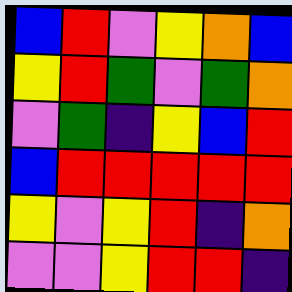[["blue", "red", "violet", "yellow", "orange", "blue"], ["yellow", "red", "green", "violet", "green", "orange"], ["violet", "green", "indigo", "yellow", "blue", "red"], ["blue", "red", "red", "red", "red", "red"], ["yellow", "violet", "yellow", "red", "indigo", "orange"], ["violet", "violet", "yellow", "red", "red", "indigo"]]